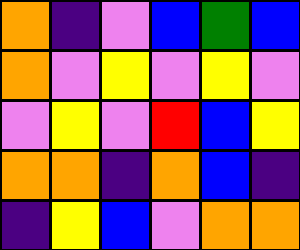[["orange", "indigo", "violet", "blue", "green", "blue"], ["orange", "violet", "yellow", "violet", "yellow", "violet"], ["violet", "yellow", "violet", "red", "blue", "yellow"], ["orange", "orange", "indigo", "orange", "blue", "indigo"], ["indigo", "yellow", "blue", "violet", "orange", "orange"]]